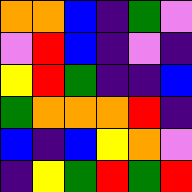[["orange", "orange", "blue", "indigo", "green", "violet"], ["violet", "red", "blue", "indigo", "violet", "indigo"], ["yellow", "red", "green", "indigo", "indigo", "blue"], ["green", "orange", "orange", "orange", "red", "indigo"], ["blue", "indigo", "blue", "yellow", "orange", "violet"], ["indigo", "yellow", "green", "red", "green", "red"]]